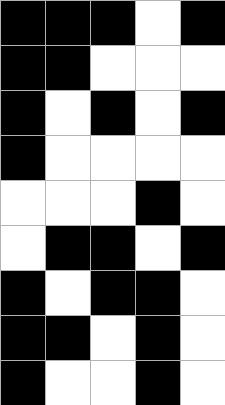[["black", "black", "black", "white", "black"], ["black", "black", "white", "white", "white"], ["black", "white", "black", "white", "black"], ["black", "white", "white", "white", "white"], ["white", "white", "white", "black", "white"], ["white", "black", "black", "white", "black"], ["black", "white", "black", "black", "white"], ["black", "black", "white", "black", "white"], ["black", "white", "white", "black", "white"]]